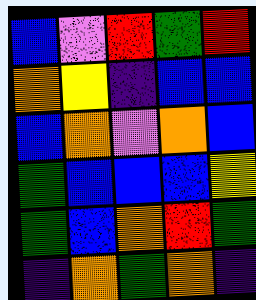[["blue", "violet", "red", "green", "red"], ["orange", "yellow", "indigo", "blue", "blue"], ["blue", "orange", "violet", "orange", "blue"], ["green", "blue", "blue", "blue", "yellow"], ["green", "blue", "orange", "red", "green"], ["indigo", "orange", "green", "orange", "indigo"]]